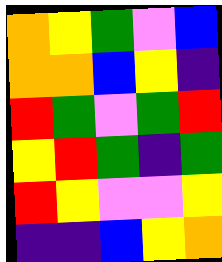[["orange", "yellow", "green", "violet", "blue"], ["orange", "orange", "blue", "yellow", "indigo"], ["red", "green", "violet", "green", "red"], ["yellow", "red", "green", "indigo", "green"], ["red", "yellow", "violet", "violet", "yellow"], ["indigo", "indigo", "blue", "yellow", "orange"]]